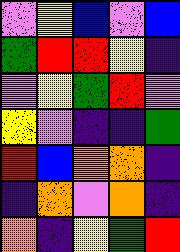[["violet", "yellow", "blue", "violet", "blue"], ["green", "red", "red", "yellow", "indigo"], ["violet", "yellow", "green", "red", "violet"], ["yellow", "violet", "indigo", "indigo", "green"], ["red", "blue", "orange", "orange", "indigo"], ["indigo", "orange", "violet", "orange", "indigo"], ["orange", "indigo", "yellow", "green", "red"]]